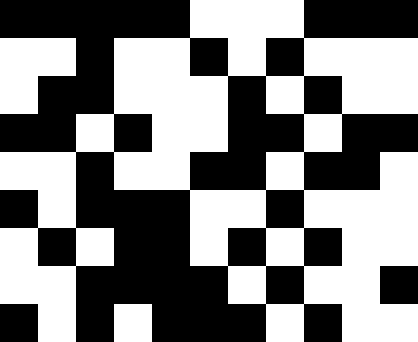[["black", "black", "black", "black", "black", "white", "white", "white", "black", "black", "black"], ["white", "white", "black", "white", "white", "black", "white", "black", "white", "white", "white"], ["white", "black", "black", "white", "white", "white", "black", "white", "black", "white", "white"], ["black", "black", "white", "black", "white", "white", "black", "black", "white", "black", "black"], ["white", "white", "black", "white", "white", "black", "black", "white", "black", "black", "white"], ["black", "white", "black", "black", "black", "white", "white", "black", "white", "white", "white"], ["white", "black", "white", "black", "black", "white", "black", "white", "black", "white", "white"], ["white", "white", "black", "black", "black", "black", "white", "black", "white", "white", "black"], ["black", "white", "black", "white", "black", "black", "black", "white", "black", "white", "white"]]